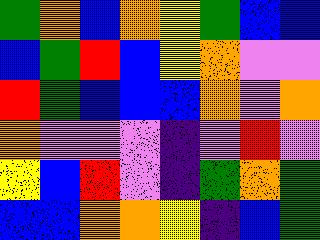[["green", "orange", "blue", "orange", "yellow", "green", "blue", "blue"], ["blue", "green", "red", "blue", "yellow", "orange", "violet", "violet"], ["red", "green", "blue", "blue", "blue", "orange", "violet", "orange"], ["orange", "violet", "violet", "violet", "indigo", "violet", "red", "violet"], ["yellow", "blue", "red", "violet", "indigo", "green", "orange", "green"], ["blue", "blue", "orange", "orange", "yellow", "indigo", "blue", "green"]]